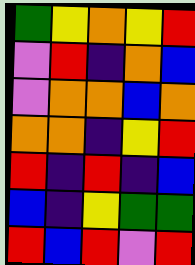[["green", "yellow", "orange", "yellow", "red"], ["violet", "red", "indigo", "orange", "blue"], ["violet", "orange", "orange", "blue", "orange"], ["orange", "orange", "indigo", "yellow", "red"], ["red", "indigo", "red", "indigo", "blue"], ["blue", "indigo", "yellow", "green", "green"], ["red", "blue", "red", "violet", "red"]]